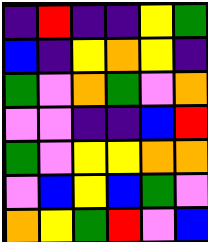[["indigo", "red", "indigo", "indigo", "yellow", "green"], ["blue", "indigo", "yellow", "orange", "yellow", "indigo"], ["green", "violet", "orange", "green", "violet", "orange"], ["violet", "violet", "indigo", "indigo", "blue", "red"], ["green", "violet", "yellow", "yellow", "orange", "orange"], ["violet", "blue", "yellow", "blue", "green", "violet"], ["orange", "yellow", "green", "red", "violet", "blue"]]